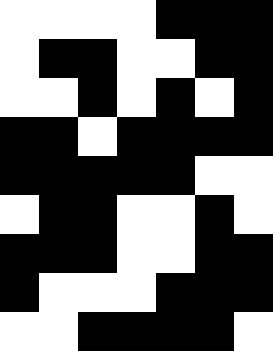[["white", "white", "white", "white", "black", "black", "black"], ["white", "black", "black", "white", "white", "black", "black"], ["white", "white", "black", "white", "black", "white", "black"], ["black", "black", "white", "black", "black", "black", "black"], ["black", "black", "black", "black", "black", "white", "white"], ["white", "black", "black", "white", "white", "black", "white"], ["black", "black", "black", "white", "white", "black", "black"], ["black", "white", "white", "white", "black", "black", "black"], ["white", "white", "black", "black", "black", "black", "white"]]